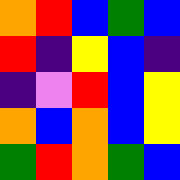[["orange", "red", "blue", "green", "blue"], ["red", "indigo", "yellow", "blue", "indigo"], ["indigo", "violet", "red", "blue", "yellow"], ["orange", "blue", "orange", "blue", "yellow"], ["green", "red", "orange", "green", "blue"]]